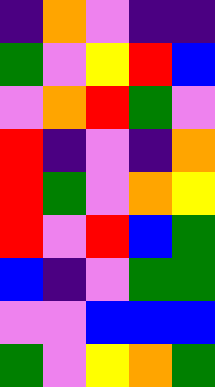[["indigo", "orange", "violet", "indigo", "indigo"], ["green", "violet", "yellow", "red", "blue"], ["violet", "orange", "red", "green", "violet"], ["red", "indigo", "violet", "indigo", "orange"], ["red", "green", "violet", "orange", "yellow"], ["red", "violet", "red", "blue", "green"], ["blue", "indigo", "violet", "green", "green"], ["violet", "violet", "blue", "blue", "blue"], ["green", "violet", "yellow", "orange", "green"]]